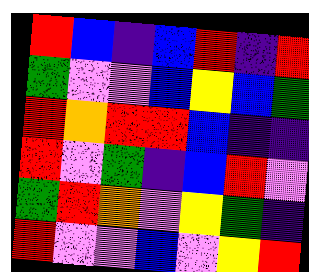[["red", "blue", "indigo", "blue", "red", "indigo", "red"], ["green", "violet", "violet", "blue", "yellow", "blue", "green"], ["red", "orange", "red", "red", "blue", "indigo", "indigo"], ["red", "violet", "green", "indigo", "blue", "red", "violet"], ["green", "red", "orange", "violet", "yellow", "green", "indigo"], ["red", "violet", "violet", "blue", "violet", "yellow", "red"]]